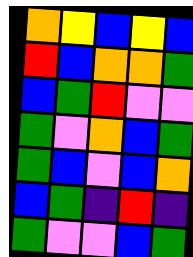[["orange", "yellow", "blue", "yellow", "blue"], ["red", "blue", "orange", "orange", "green"], ["blue", "green", "red", "violet", "violet"], ["green", "violet", "orange", "blue", "green"], ["green", "blue", "violet", "blue", "orange"], ["blue", "green", "indigo", "red", "indigo"], ["green", "violet", "violet", "blue", "green"]]